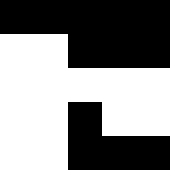[["black", "black", "black", "black", "black"], ["white", "white", "black", "black", "black"], ["white", "white", "white", "white", "white"], ["white", "white", "black", "white", "white"], ["white", "white", "black", "black", "black"]]